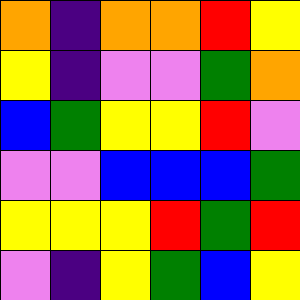[["orange", "indigo", "orange", "orange", "red", "yellow"], ["yellow", "indigo", "violet", "violet", "green", "orange"], ["blue", "green", "yellow", "yellow", "red", "violet"], ["violet", "violet", "blue", "blue", "blue", "green"], ["yellow", "yellow", "yellow", "red", "green", "red"], ["violet", "indigo", "yellow", "green", "blue", "yellow"]]